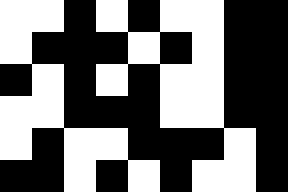[["white", "white", "black", "white", "black", "white", "white", "black", "black"], ["white", "black", "black", "black", "white", "black", "white", "black", "black"], ["black", "white", "black", "white", "black", "white", "white", "black", "black"], ["white", "white", "black", "black", "black", "white", "white", "black", "black"], ["white", "black", "white", "white", "black", "black", "black", "white", "black"], ["black", "black", "white", "black", "white", "black", "white", "white", "black"]]